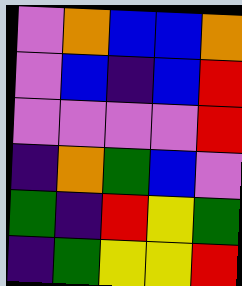[["violet", "orange", "blue", "blue", "orange"], ["violet", "blue", "indigo", "blue", "red"], ["violet", "violet", "violet", "violet", "red"], ["indigo", "orange", "green", "blue", "violet"], ["green", "indigo", "red", "yellow", "green"], ["indigo", "green", "yellow", "yellow", "red"]]